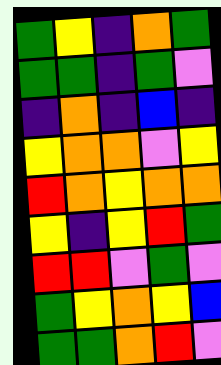[["green", "yellow", "indigo", "orange", "green"], ["green", "green", "indigo", "green", "violet"], ["indigo", "orange", "indigo", "blue", "indigo"], ["yellow", "orange", "orange", "violet", "yellow"], ["red", "orange", "yellow", "orange", "orange"], ["yellow", "indigo", "yellow", "red", "green"], ["red", "red", "violet", "green", "violet"], ["green", "yellow", "orange", "yellow", "blue"], ["green", "green", "orange", "red", "violet"]]